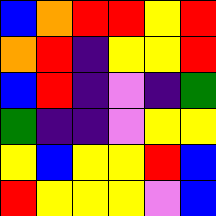[["blue", "orange", "red", "red", "yellow", "red"], ["orange", "red", "indigo", "yellow", "yellow", "red"], ["blue", "red", "indigo", "violet", "indigo", "green"], ["green", "indigo", "indigo", "violet", "yellow", "yellow"], ["yellow", "blue", "yellow", "yellow", "red", "blue"], ["red", "yellow", "yellow", "yellow", "violet", "blue"]]